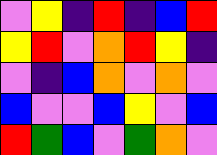[["violet", "yellow", "indigo", "red", "indigo", "blue", "red"], ["yellow", "red", "violet", "orange", "red", "yellow", "indigo"], ["violet", "indigo", "blue", "orange", "violet", "orange", "violet"], ["blue", "violet", "violet", "blue", "yellow", "violet", "blue"], ["red", "green", "blue", "violet", "green", "orange", "violet"]]